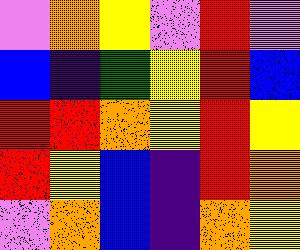[["violet", "orange", "yellow", "violet", "red", "violet"], ["blue", "indigo", "green", "yellow", "red", "blue"], ["red", "red", "orange", "yellow", "red", "yellow"], ["red", "yellow", "blue", "indigo", "red", "orange"], ["violet", "orange", "blue", "indigo", "orange", "yellow"]]